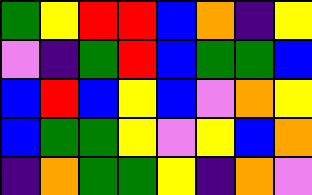[["green", "yellow", "red", "red", "blue", "orange", "indigo", "yellow"], ["violet", "indigo", "green", "red", "blue", "green", "green", "blue"], ["blue", "red", "blue", "yellow", "blue", "violet", "orange", "yellow"], ["blue", "green", "green", "yellow", "violet", "yellow", "blue", "orange"], ["indigo", "orange", "green", "green", "yellow", "indigo", "orange", "violet"]]